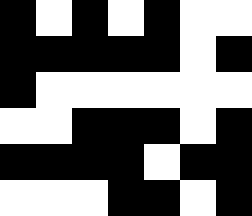[["black", "white", "black", "white", "black", "white", "white"], ["black", "black", "black", "black", "black", "white", "black"], ["black", "white", "white", "white", "white", "white", "white"], ["white", "white", "black", "black", "black", "white", "black"], ["black", "black", "black", "black", "white", "black", "black"], ["white", "white", "white", "black", "black", "white", "black"]]